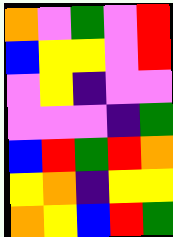[["orange", "violet", "green", "violet", "red"], ["blue", "yellow", "yellow", "violet", "red"], ["violet", "yellow", "indigo", "violet", "violet"], ["violet", "violet", "violet", "indigo", "green"], ["blue", "red", "green", "red", "orange"], ["yellow", "orange", "indigo", "yellow", "yellow"], ["orange", "yellow", "blue", "red", "green"]]